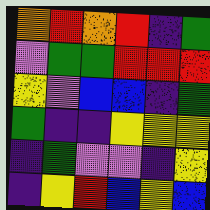[["orange", "red", "orange", "red", "indigo", "green"], ["violet", "green", "green", "red", "red", "red"], ["yellow", "violet", "blue", "blue", "indigo", "green"], ["green", "indigo", "indigo", "yellow", "yellow", "yellow"], ["indigo", "green", "violet", "violet", "indigo", "yellow"], ["indigo", "yellow", "red", "blue", "yellow", "blue"]]